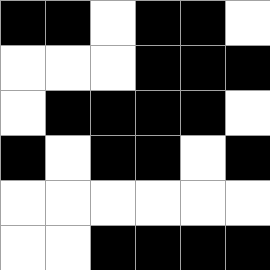[["black", "black", "white", "black", "black", "white"], ["white", "white", "white", "black", "black", "black"], ["white", "black", "black", "black", "black", "white"], ["black", "white", "black", "black", "white", "black"], ["white", "white", "white", "white", "white", "white"], ["white", "white", "black", "black", "black", "black"]]